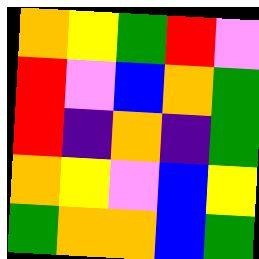[["orange", "yellow", "green", "red", "violet"], ["red", "violet", "blue", "orange", "green"], ["red", "indigo", "orange", "indigo", "green"], ["orange", "yellow", "violet", "blue", "yellow"], ["green", "orange", "orange", "blue", "green"]]